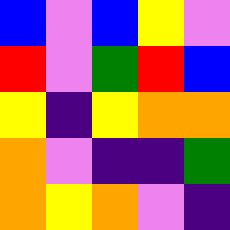[["blue", "violet", "blue", "yellow", "violet"], ["red", "violet", "green", "red", "blue"], ["yellow", "indigo", "yellow", "orange", "orange"], ["orange", "violet", "indigo", "indigo", "green"], ["orange", "yellow", "orange", "violet", "indigo"]]